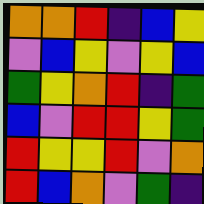[["orange", "orange", "red", "indigo", "blue", "yellow"], ["violet", "blue", "yellow", "violet", "yellow", "blue"], ["green", "yellow", "orange", "red", "indigo", "green"], ["blue", "violet", "red", "red", "yellow", "green"], ["red", "yellow", "yellow", "red", "violet", "orange"], ["red", "blue", "orange", "violet", "green", "indigo"]]